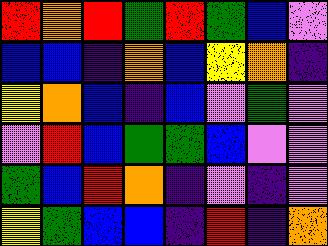[["red", "orange", "red", "green", "red", "green", "blue", "violet"], ["blue", "blue", "indigo", "orange", "blue", "yellow", "orange", "indigo"], ["yellow", "orange", "blue", "indigo", "blue", "violet", "green", "violet"], ["violet", "red", "blue", "green", "green", "blue", "violet", "violet"], ["green", "blue", "red", "orange", "indigo", "violet", "indigo", "violet"], ["yellow", "green", "blue", "blue", "indigo", "red", "indigo", "orange"]]